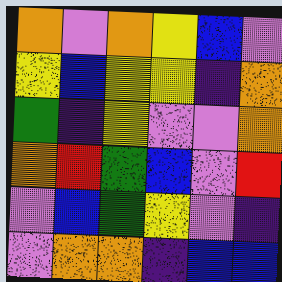[["orange", "violet", "orange", "yellow", "blue", "violet"], ["yellow", "blue", "yellow", "yellow", "indigo", "orange"], ["green", "indigo", "yellow", "violet", "violet", "orange"], ["orange", "red", "green", "blue", "violet", "red"], ["violet", "blue", "green", "yellow", "violet", "indigo"], ["violet", "orange", "orange", "indigo", "blue", "blue"]]